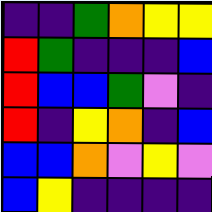[["indigo", "indigo", "green", "orange", "yellow", "yellow"], ["red", "green", "indigo", "indigo", "indigo", "blue"], ["red", "blue", "blue", "green", "violet", "indigo"], ["red", "indigo", "yellow", "orange", "indigo", "blue"], ["blue", "blue", "orange", "violet", "yellow", "violet"], ["blue", "yellow", "indigo", "indigo", "indigo", "indigo"]]